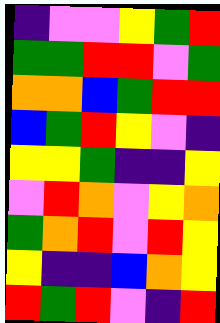[["indigo", "violet", "violet", "yellow", "green", "red"], ["green", "green", "red", "red", "violet", "green"], ["orange", "orange", "blue", "green", "red", "red"], ["blue", "green", "red", "yellow", "violet", "indigo"], ["yellow", "yellow", "green", "indigo", "indigo", "yellow"], ["violet", "red", "orange", "violet", "yellow", "orange"], ["green", "orange", "red", "violet", "red", "yellow"], ["yellow", "indigo", "indigo", "blue", "orange", "yellow"], ["red", "green", "red", "violet", "indigo", "red"]]